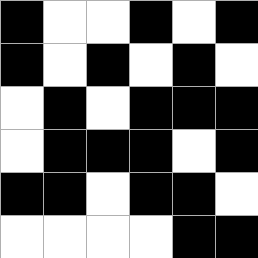[["black", "white", "white", "black", "white", "black"], ["black", "white", "black", "white", "black", "white"], ["white", "black", "white", "black", "black", "black"], ["white", "black", "black", "black", "white", "black"], ["black", "black", "white", "black", "black", "white"], ["white", "white", "white", "white", "black", "black"]]